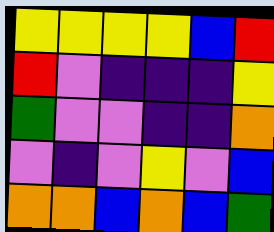[["yellow", "yellow", "yellow", "yellow", "blue", "red"], ["red", "violet", "indigo", "indigo", "indigo", "yellow"], ["green", "violet", "violet", "indigo", "indigo", "orange"], ["violet", "indigo", "violet", "yellow", "violet", "blue"], ["orange", "orange", "blue", "orange", "blue", "green"]]